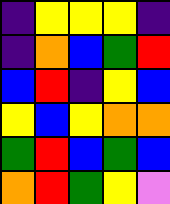[["indigo", "yellow", "yellow", "yellow", "indigo"], ["indigo", "orange", "blue", "green", "red"], ["blue", "red", "indigo", "yellow", "blue"], ["yellow", "blue", "yellow", "orange", "orange"], ["green", "red", "blue", "green", "blue"], ["orange", "red", "green", "yellow", "violet"]]